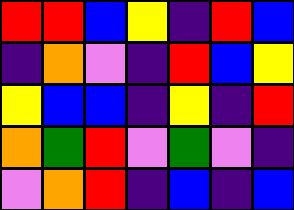[["red", "red", "blue", "yellow", "indigo", "red", "blue"], ["indigo", "orange", "violet", "indigo", "red", "blue", "yellow"], ["yellow", "blue", "blue", "indigo", "yellow", "indigo", "red"], ["orange", "green", "red", "violet", "green", "violet", "indigo"], ["violet", "orange", "red", "indigo", "blue", "indigo", "blue"]]